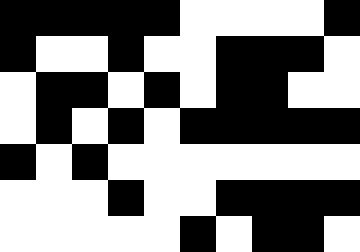[["black", "black", "black", "black", "black", "white", "white", "white", "white", "black"], ["black", "white", "white", "black", "white", "white", "black", "black", "black", "white"], ["white", "black", "black", "white", "black", "white", "black", "black", "white", "white"], ["white", "black", "white", "black", "white", "black", "black", "black", "black", "black"], ["black", "white", "black", "white", "white", "white", "white", "white", "white", "white"], ["white", "white", "white", "black", "white", "white", "black", "black", "black", "black"], ["white", "white", "white", "white", "white", "black", "white", "black", "black", "white"]]